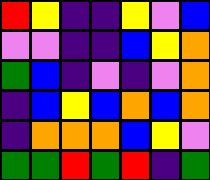[["red", "yellow", "indigo", "indigo", "yellow", "violet", "blue"], ["violet", "violet", "indigo", "indigo", "blue", "yellow", "orange"], ["green", "blue", "indigo", "violet", "indigo", "violet", "orange"], ["indigo", "blue", "yellow", "blue", "orange", "blue", "orange"], ["indigo", "orange", "orange", "orange", "blue", "yellow", "violet"], ["green", "green", "red", "green", "red", "indigo", "green"]]